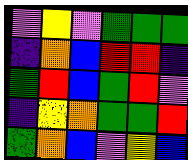[["violet", "yellow", "violet", "green", "green", "green"], ["indigo", "orange", "blue", "red", "red", "indigo"], ["green", "red", "blue", "green", "red", "violet"], ["indigo", "yellow", "orange", "green", "green", "red"], ["green", "orange", "blue", "violet", "yellow", "blue"]]